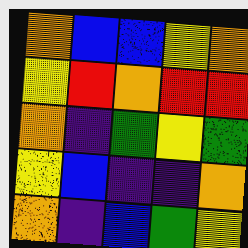[["orange", "blue", "blue", "yellow", "orange"], ["yellow", "red", "orange", "red", "red"], ["orange", "indigo", "green", "yellow", "green"], ["yellow", "blue", "indigo", "indigo", "orange"], ["orange", "indigo", "blue", "green", "yellow"]]